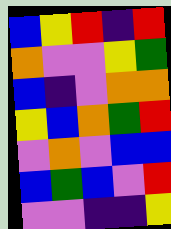[["blue", "yellow", "red", "indigo", "red"], ["orange", "violet", "violet", "yellow", "green"], ["blue", "indigo", "violet", "orange", "orange"], ["yellow", "blue", "orange", "green", "red"], ["violet", "orange", "violet", "blue", "blue"], ["blue", "green", "blue", "violet", "red"], ["violet", "violet", "indigo", "indigo", "yellow"]]